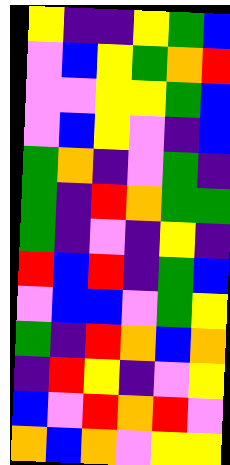[["yellow", "indigo", "indigo", "yellow", "green", "blue"], ["violet", "blue", "yellow", "green", "orange", "red"], ["violet", "violet", "yellow", "yellow", "green", "blue"], ["violet", "blue", "yellow", "violet", "indigo", "blue"], ["green", "orange", "indigo", "violet", "green", "indigo"], ["green", "indigo", "red", "orange", "green", "green"], ["green", "indigo", "violet", "indigo", "yellow", "indigo"], ["red", "blue", "red", "indigo", "green", "blue"], ["violet", "blue", "blue", "violet", "green", "yellow"], ["green", "indigo", "red", "orange", "blue", "orange"], ["indigo", "red", "yellow", "indigo", "violet", "yellow"], ["blue", "violet", "red", "orange", "red", "violet"], ["orange", "blue", "orange", "violet", "yellow", "yellow"]]